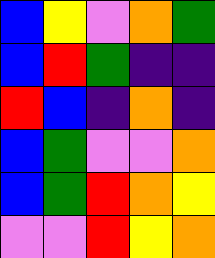[["blue", "yellow", "violet", "orange", "green"], ["blue", "red", "green", "indigo", "indigo"], ["red", "blue", "indigo", "orange", "indigo"], ["blue", "green", "violet", "violet", "orange"], ["blue", "green", "red", "orange", "yellow"], ["violet", "violet", "red", "yellow", "orange"]]